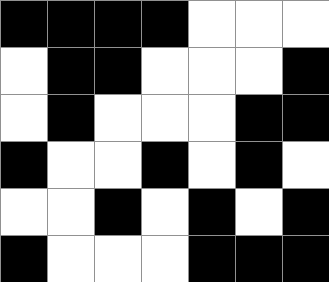[["black", "black", "black", "black", "white", "white", "white"], ["white", "black", "black", "white", "white", "white", "black"], ["white", "black", "white", "white", "white", "black", "black"], ["black", "white", "white", "black", "white", "black", "white"], ["white", "white", "black", "white", "black", "white", "black"], ["black", "white", "white", "white", "black", "black", "black"]]